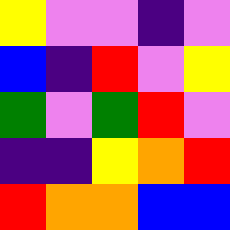[["yellow", "violet", "violet", "indigo", "violet"], ["blue", "indigo", "red", "violet", "yellow"], ["green", "violet", "green", "red", "violet"], ["indigo", "indigo", "yellow", "orange", "red"], ["red", "orange", "orange", "blue", "blue"]]